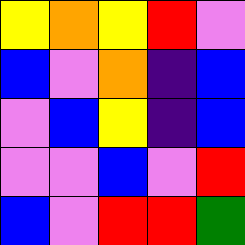[["yellow", "orange", "yellow", "red", "violet"], ["blue", "violet", "orange", "indigo", "blue"], ["violet", "blue", "yellow", "indigo", "blue"], ["violet", "violet", "blue", "violet", "red"], ["blue", "violet", "red", "red", "green"]]